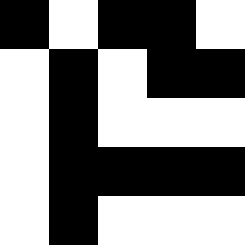[["black", "white", "black", "black", "white"], ["white", "black", "white", "black", "black"], ["white", "black", "white", "white", "white"], ["white", "black", "black", "black", "black"], ["white", "black", "white", "white", "white"]]